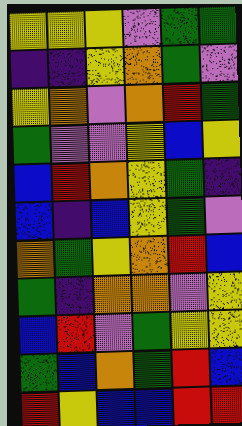[["yellow", "yellow", "yellow", "violet", "green", "green"], ["indigo", "indigo", "yellow", "orange", "green", "violet"], ["yellow", "orange", "violet", "orange", "red", "green"], ["green", "violet", "violet", "yellow", "blue", "yellow"], ["blue", "red", "orange", "yellow", "green", "indigo"], ["blue", "indigo", "blue", "yellow", "green", "violet"], ["orange", "green", "yellow", "orange", "red", "blue"], ["green", "indigo", "orange", "orange", "violet", "yellow"], ["blue", "red", "violet", "green", "yellow", "yellow"], ["green", "blue", "orange", "green", "red", "blue"], ["red", "yellow", "blue", "blue", "red", "red"]]